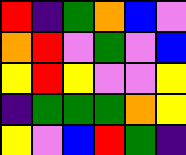[["red", "indigo", "green", "orange", "blue", "violet"], ["orange", "red", "violet", "green", "violet", "blue"], ["yellow", "red", "yellow", "violet", "violet", "yellow"], ["indigo", "green", "green", "green", "orange", "yellow"], ["yellow", "violet", "blue", "red", "green", "indigo"]]